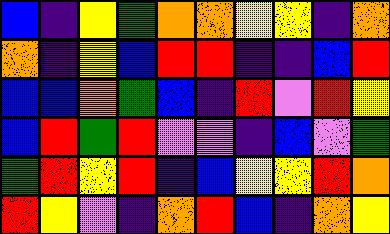[["blue", "indigo", "yellow", "green", "orange", "orange", "yellow", "yellow", "indigo", "orange"], ["orange", "indigo", "yellow", "blue", "red", "red", "indigo", "indigo", "blue", "red"], ["blue", "blue", "orange", "green", "blue", "indigo", "red", "violet", "red", "yellow"], ["blue", "red", "green", "red", "violet", "violet", "indigo", "blue", "violet", "green"], ["green", "red", "yellow", "red", "indigo", "blue", "yellow", "yellow", "red", "orange"], ["red", "yellow", "violet", "indigo", "orange", "red", "blue", "indigo", "orange", "yellow"]]